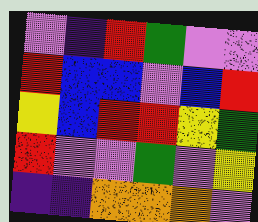[["violet", "indigo", "red", "green", "violet", "violet"], ["red", "blue", "blue", "violet", "blue", "red"], ["yellow", "blue", "red", "red", "yellow", "green"], ["red", "violet", "violet", "green", "violet", "yellow"], ["indigo", "indigo", "orange", "orange", "orange", "violet"]]